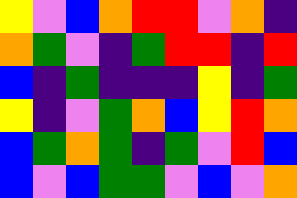[["yellow", "violet", "blue", "orange", "red", "red", "violet", "orange", "indigo"], ["orange", "green", "violet", "indigo", "green", "red", "red", "indigo", "red"], ["blue", "indigo", "green", "indigo", "indigo", "indigo", "yellow", "indigo", "green"], ["yellow", "indigo", "violet", "green", "orange", "blue", "yellow", "red", "orange"], ["blue", "green", "orange", "green", "indigo", "green", "violet", "red", "blue"], ["blue", "violet", "blue", "green", "green", "violet", "blue", "violet", "orange"]]